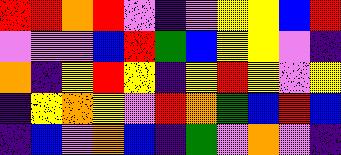[["red", "red", "orange", "red", "violet", "indigo", "violet", "yellow", "yellow", "blue", "red"], ["violet", "violet", "violet", "blue", "red", "green", "blue", "yellow", "yellow", "violet", "indigo"], ["orange", "indigo", "yellow", "red", "yellow", "indigo", "yellow", "red", "yellow", "violet", "yellow"], ["indigo", "yellow", "orange", "yellow", "violet", "red", "orange", "green", "blue", "red", "blue"], ["indigo", "blue", "violet", "orange", "blue", "indigo", "green", "violet", "orange", "violet", "indigo"]]